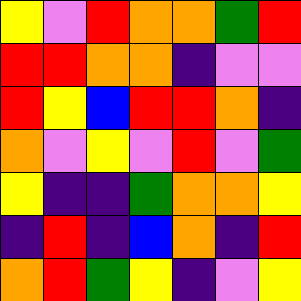[["yellow", "violet", "red", "orange", "orange", "green", "red"], ["red", "red", "orange", "orange", "indigo", "violet", "violet"], ["red", "yellow", "blue", "red", "red", "orange", "indigo"], ["orange", "violet", "yellow", "violet", "red", "violet", "green"], ["yellow", "indigo", "indigo", "green", "orange", "orange", "yellow"], ["indigo", "red", "indigo", "blue", "orange", "indigo", "red"], ["orange", "red", "green", "yellow", "indigo", "violet", "yellow"]]